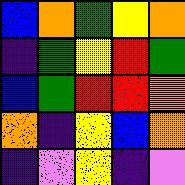[["blue", "orange", "green", "yellow", "orange"], ["indigo", "green", "yellow", "red", "green"], ["blue", "green", "red", "red", "orange"], ["orange", "indigo", "yellow", "blue", "orange"], ["indigo", "violet", "yellow", "indigo", "violet"]]